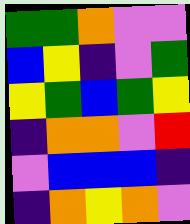[["green", "green", "orange", "violet", "violet"], ["blue", "yellow", "indigo", "violet", "green"], ["yellow", "green", "blue", "green", "yellow"], ["indigo", "orange", "orange", "violet", "red"], ["violet", "blue", "blue", "blue", "indigo"], ["indigo", "orange", "yellow", "orange", "violet"]]